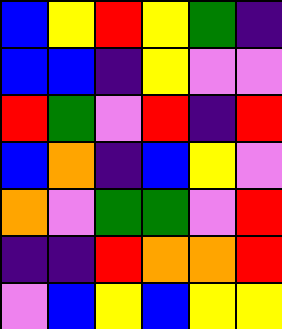[["blue", "yellow", "red", "yellow", "green", "indigo"], ["blue", "blue", "indigo", "yellow", "violet", "violet"], ["red", "green", "violet", "red", "indigo", "red"], ["blue", "orange", "indigo", "blue", "yellow", "violet"], ["orange", "violet", "green", "green", "violet", "red"], ["indigo", "indigo", "red", "orange", "orange", "red"], ["violet", "blue", "yellow", "blue", "yellow", "yellow"]]